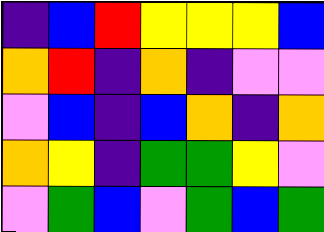[["indigo", "blue", "red", "yellow", "yellow", "yellow", "blue"], ["orange", "red", "indigo", "orange", "indigo", "violet", "violet"], ["violet", "blue", "indigo", "blue", "orange", "indigo", "orange"], ["orange", "yellow", "indigo", "green", "green", "yellow", "violet"], ["violet", "green", "blue", "violet", "green", "blue", "green"]]